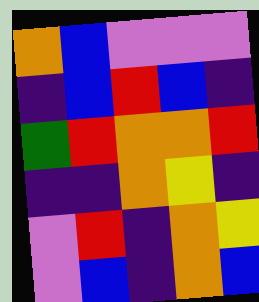[["orange", "blue", "violet", "violet", "violet"], ["indigo", "blue", "red", "blue", "indigo"], ["green", "red", "orange", "orange", "red"], ["indigo", "indigo", "orange", "yellow", "indigo"], ["violet", "red", "indigo", "orange", "yellow"], ["violet", "blue", "indigo", "orange", "blue"]]